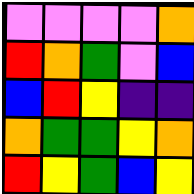[["violet", "violet", "violet", "violet", "orange"], ["red", "orange", "green", "violet", "blue"], ["blue", "red", "yellow", "indigo", "indigo"], ["orange", "green", "green", "yellow", "orange"], ["red", "yellow", "green", "blue", "yellow"]]